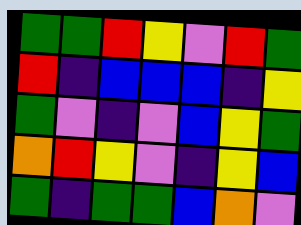[["green", "green", "red", "yellow", "violet", "red", "green"], ["red", "indigo", "blue", "blue", "blue", "indigo", "yellow"], ["green", "violet", "indigo", "violet", "blue", "yellow", "green"], ["orange", "red", "yellow", "violet", "indigo", "yellow", "blue"], ["green", "indigo", "green", "green", "blue", "orange", "violet"]]